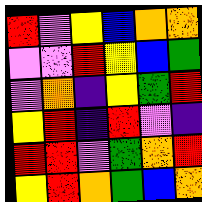[["red", "violet", "yellow", "blue", "orange", "orange"], ["violet", "violet", "red", "yellow", "blue", "green"], ["violet", "orange", "indigo", "yellow", "green", "red"], ["yellow", "red", "indigo", "red", "violet", "indigo"], ["red", "red", "violet", "green", "orange", "red"], ["yellow", "red", "orange", "green", "blue", "orange"]]